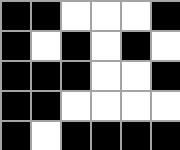[["black", "black", "white", "white", "white", "black"], ["black", "white", "black", "white", "black", "white"], ["black", "black", "black", "white", "white", "black"], ["black", "black", "white", "white", "white", "white"], ["black", "white", "black", "black", "black", "black"]]